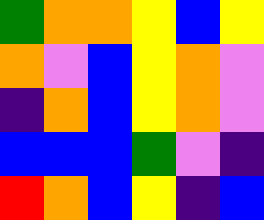[["green", "orange", "orange", "yellow", "blue", "yellow"], ["orange", "violet", "blue", "yellow", "orange", "violet"], ["indigo", "orange", "blue", "yellow", "orange", "violet"], ["blue", "blue", "blue", "green", "violet", "indigo"], ["red", "orange", "blue", "yellow", "indigo", "blue"]]